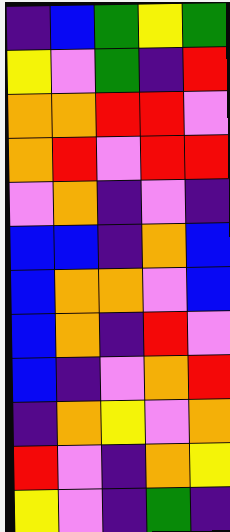[["indigo", "blue", "green", "yellow", "green"], ["yellow", "violet", "green", "indigo", "red"], ["orange", "orange", "red", "red", "violet"], ["orange", "red", "violet", "red", "red"], ["violet", "orange", "indigo", "violet", "indigo"], ["blue", "blue", "indigo", "orange", "blue"], ["blue", "orange", "orange", "violet", "blue"], ["blue", "orange", "indigo", "red", "violet"], ["blue", "indigo", "violet", "orange", "red"], ["indigo", "orange", "yellow", "violet", "orange"], ["red", "violet", "indigo", "orange", "yellow"], ["yellow", "violet", "indigo", "green", "indigo"]]